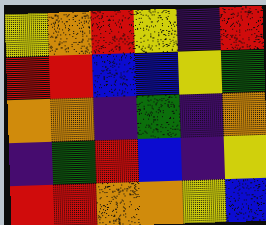[["yellow", "orange", "red", "yellow", "indigo", "red"], ["red", "red", "blue", "blue", "yellow", "green"], ["orange", "orange", "indigo", "green", "indigo", "orange"], ["indigo", "green", "red", "blue", "indigo", "yellow"], ["red", "red", "orange", "orange", "yellow", "blue"]]